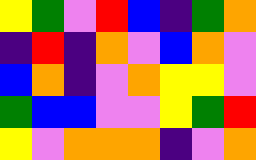[["yellow", "green", "violet", "red", "blue", "indigo", "green", "orange"], ["indigo", "red", "indigo", "orange", "violet", "blue", "orange", "violet"], ["blue", "orange", "indigo", "violet", "orange", "yellow", "yellow", "violet"], ["green", "blue", "blue", "violet", "violet", "yellow", "green", "red"], ["yellow", "violet", "orange", "orange", "orange", "indigo", "violet", "orange"]]